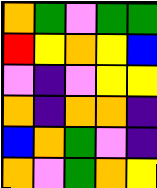[["orange", "green", "violet", "green", "green"], ["red", "yellow", "orange", "yellow", "blue"], ["violet", "indigo", "violet", "yellow", "yellow"], ["orange", "indigo", "orange", "orange", "indigo"], ["blue", "orange", "green", "violet", "indigo"], ["orange", "violet", "green", "orange", "yellow"]]